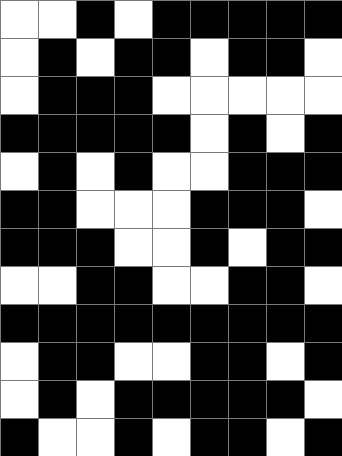[["white", "white", "black", "white", "black", "black", "black", "black", "black"], ["white", "black", "white", "black", "black", "white", "black", "black", "white"], ["white", "black", "black", "black", "white", "white", "white", "white", "white"], ["black", "black", "black", "black", "black", "white", "black", "white", "black"], ["white", "black", "white", "black", "white", "white", "black", "black", "black"], ["black", "black", "white", "white", "white", "black", "black", "black", "white"], ["black", "black", "black", "white", "white", "black", "white", "black", "black"], ["white", "white", "black", "black", "white", "white", "black", "black", "white"], ["black", "black", "black", "black", "black", "black", "black", "black", "black"], ["white", "black", "black", "white", "white", "black", "black", "white", "black"], ["white", "black", "white", "black", "black", "black", "black", "black", "white"], ["black", "white", "white", "black", "white", "black", "black", "white", "black"]]